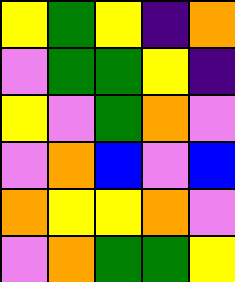[["yellow", "green", "yellow", "indigo", "orange"], ["violet", "green", "green", "yellow", "indigo"], ["yellow", "violet", "green", "orange", "violet"], ["violet", "orange", "blue", "violet", "blue"], ["orange", "yellow", "yellow", "orange", "violet"], ["violet", "orange", "green", "green", "yellow"]]